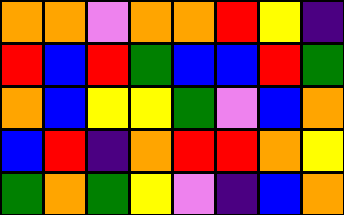[["orange", "orange", "violet", "orange", "orange", "red", "yellow", "indigo"], ["red", "blue", "red", "green", "blue", "blue", "red", "green"], ["orange", "blue", "yellow", "yellow", "green", "violet", "blue", "orange"], ["blue", "red", "indigo", "orange", "red", "red", "orange", "yellow"], ["green", "orange", "green", "yellow", "violet", "indigo", "blue", "orange"]]